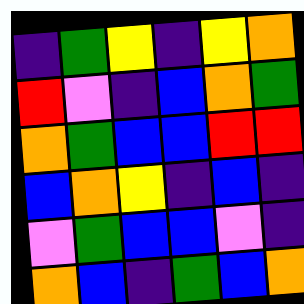[["indigo", "green", "yellow", "indigo", "yellow", "orange"], ["red", "violet", "indigo", "blue", "orange", "green"], ["orange", "green", "blue", "blue", "red", "red"], ["blue", "orange", "yellow", "indigo", "blue", "indigo"], ["violet", "green", "blue", "blue", "violet", "indigo"], ["orange", "blue", "indigo", "green", "blue", "orange"]]